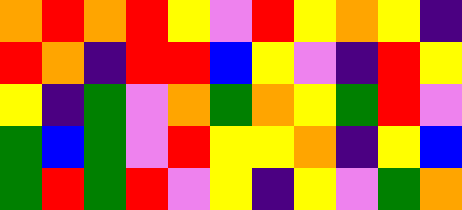[["orange", "red", "orange", "red", "yellow", "violet", "red", "yellow", "orange", "yellow", "indigo"], ["red", "orange", "indigo", "red", "red", "blue", "yellow", "violet", "indigo", "red", "yellow"], ["yellow", "indigo", "green", "violet", "orange", "green", "orange", "yellow", "green", "red", "violet"], ["green", "blue", "green", "violet", "red", "yellow", "yellow", "orange", "indigo", "yellow", "blue"], ["green", "red", "green", "red", "violet", "yellow", "indigo", "yellow", "violet", "green", "orange"]]